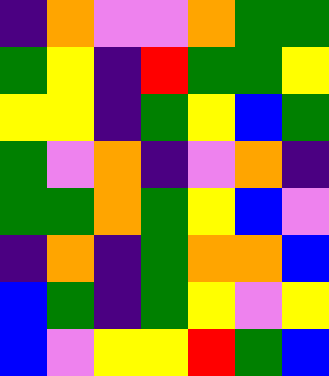[["indigo", "orange", "violet", "violet", "orange", "green", "green"], ["green", "yellow", "indigo", "red", "green", "green", "yellow"], ["yellow", "yellow", "indigo", "green", "yellow", "blue", "green"], ["green", "violet", "orange", "indigo", "violet", "orange", "indigo"], ["green", "green", "orange", "green", "yellow", "blue", "violet"], ["indigo", "orange", "indigo", "green", "orange", "orange", "blue"], ["blue", "green", "indigo", "green", "yellow", "violet", "yellow"], ["blue", "violet", "yellow", "yellow", "red", "green", "blue"]]